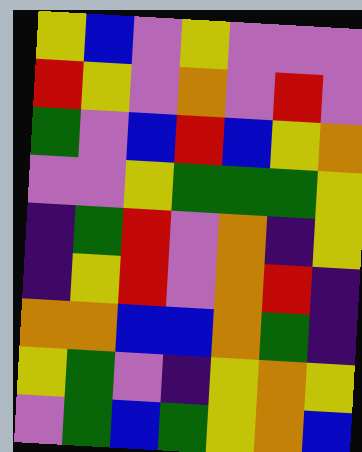[["yellow", "blue", "violet", "yellow", "violet", "violet", "violet"], ["red", "yellow", "violet", "orange", "violet", "red", "violet"], ["green", "violet", "blue", "red", "blue", "yellow", "orange"], ["violet", "violet", "yellow", "green", "green", "green", "yellow"], ["indigo", "green", "red", "violet", "orange", "indigo", "yellow"], ["indigo", "yellow", "red", "violet", "orange", "red", "indigo"], ["orange", "orange", "blue", "blue", "orange", "green", "indigo"], ["yellow", "green", "violet", "indigo", "yellow", "orange", "yellow"], ["violet", "green", "blue", "green", "yellow", "orange", "blue"]]